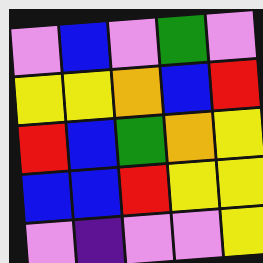[["violet", "blue", "violet", "green", "violet"], ["yellow", "yellow", "orange", "blue", "red"], ["red", "blue", "green", "orange", "yellow"], ["blue", "blue", "red", "yellow", "yellow"], ["violet", "indigo", "violet", "violet", "yellow"]]